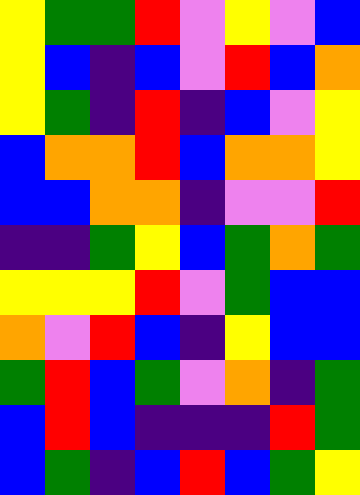[["yellow", "green", "green", "red", "violet", "yellow", "violet", "blue"], ["yellow", "blue", "indigo", "blue", "violet", "red", "blue", "orange"], ["yellow", "green", "indigo", "red", "indigo", "blue", "violet", "yellow"], ["blue", "orange", "orange", "red", "blue", "orange", "orange", "yellow"], ["blue", "blue", "orange", "orange", "indigo", "violet", "violet", "red"], ["indigo", "indigo", "green", "yellow", "blue", "green", "orange", "green"], ["yellow", "yellow", "yellow", "red", "violet", "green", "blue", "blue"], ["orange", "violet", "red", "blue", "indigo", "yellow", "blue", "blue"], ["green", "red", "blue", "green", "violet", "orange", "indigo", "green"], ["blue", "red", "blue", "indigo", "indigo", "indigo", "red", "green"], ["blue", "green", "indigo", "blue", "red", "blue", "green", "yellow"]]